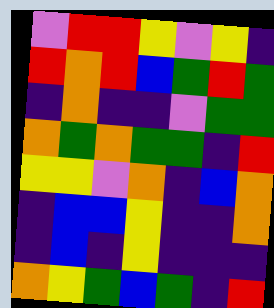[["violet", "red", "red", "yellow", "violet", "yellow", "indigo"], ["red", "orange", "red", "blue", "green", "red", "green"], ["indigo", "orange", "indigo", "indigo", "violet", "green", "green"], ["orange", "green", "orange", "green", "green", "indigo", "red"], ["yellow", "yellow", "violet", "orange", "indigo", "blue", "orange"], ["indigo", "blue", "blue", "yellow", "indigo", "indigo", "orange"], ["indigo", "blue", "indigo", "yellow", "indigo", "indigo", "indigo"], ["orange", "yellow", "green", "blue", "green", "indigo", "red"]]